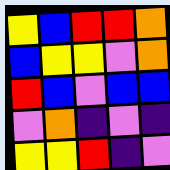[["yellow", "blue", "red", "red", "orange"], ["blue", "yellow", "yellow", "violet", "orange"], ["red", "blue", "violet", "blue", "blue"], ["violet", "orange", "indigo", "violet", "indigo"], ["yellow", "yellow", "red", "indigo", "violet"]]